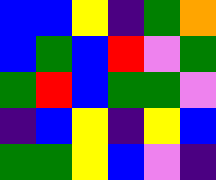[["blue", "blue", "yellow", "indigo", "green", "orange"], ["blue", "green", "blue", "red", "violet", "green"], ["green", "red", "blue", "green", "green", "violet"], ["indigo", "blue", "yellow", "indigo", "yellow", "blue"], ["green", "green", "yellow", "blue", "violet", "indigo"]]